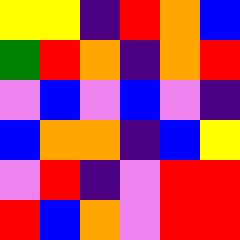[["yellow", "yellow", "indigo", "red", "orange", "blue"], ["green", "red", "orange", "indigo", "orange", "red"], ["violet", "blue", "violet", "blue", "violet", "indigo"], ["blue", "orange", "orange", "indigo", "blue", "yellow"], ["violet", "red", "indigo", "violet", "red", "red"], ["red", "blue", "orange", "violet", "red", "red"]]